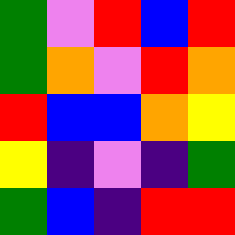[["green", "violet", "red", "blue", "red"], ["green", "orange", "violet", "red", "orange"], ["red", "blue", "blue", "orange", "yellow"], ["yellow", "indigo", "violet", "indigo", "green"], ["green", "blue", "indigo", "red", "red"]]